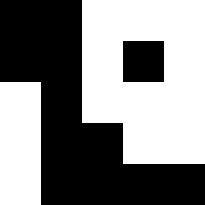[["black", "black", "white", "white", "white"], ["black", "black", "white", "black", "white"], ["white", "black", "white", "white", "white"], ["white", "black", "black", "white", "white"], ["white", "black", "black", "black", "black"]]